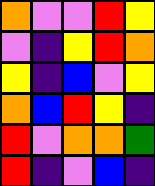[["orange", "violet", "violet", "red", "yellow"], ["violet", "indigo", "yellow", "red", "orange"], ["yellow", "indigo", "blue", "violet", "yellow"], ["orange", "blue", "red", "yellow", "indigo"], ["red", "violet", "orange", "orange", "green"], ["red", "indigo", "violet", "blue", "indigo"]]